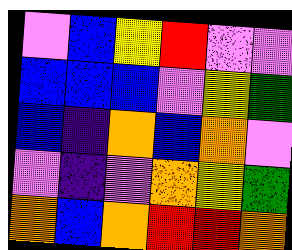[["violet", "blue", "yellow", "red", "violet", "violet"], ["blue", "blue", "blue", "violet", "yellow", "green"], ["blue", "indigo", "orange", "blue", "orange", "violet"], ["violet", "indigo", "violet", "orange", "yellow", "green"], ["orange", "blue", "orange", "red", "red", "orange"]]